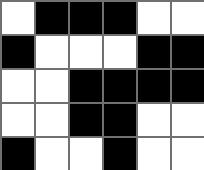[["white", "black", "black", "black", "white", "white"], ["black", "white", "white", "white", "black", "black"], ["white", "white", "black", "black", "black", "black"], ["white", "white", "black", "black", "white", "white"], ["black", "white", "white", "black", "white", "white"]]